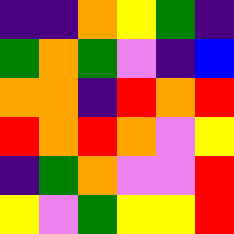[["indigo", "indigo", "orange", "yellow", "green", "indigo"], ["green", "orange", "green", "violet", "indigo", "blue"], ["orange", "orange", "indigo", "red", "orange", "red"], ["red", "orange", "red", "orange", "violet", "yellow"], ["indigo", "green", "orange", "violet", "violet", "red"], ["yellow", "violet", "green", "yellow", "yellow", "red"]]